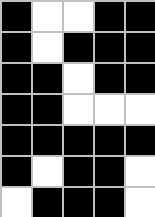[["black", "white", "white", "black", "black"], ["black", "white", "black", "black", "black"], ["black", "black", "white", "black", "black"], ["black", "black", "white", "white", "white"], ["black", "black", "black", "black", "black"], ["black", "white", "black", "black", "white"], ["white", "black", "black", "black", "white"]]